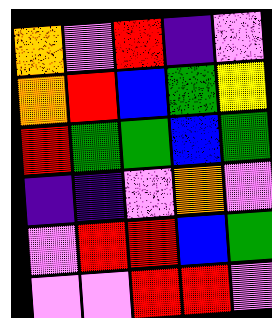[["orange", "violet", "red", "indigo", "violet"], ["orange", "red", "blue", "green", "yellow"], ["red", "green", "green", "blue", "green"], ["indigo", "indigo", "violet", "orange", "violet"], ["violet", "red", "red", "blue", "green"], ["violet", "violet", "red", "red", "violet"]]